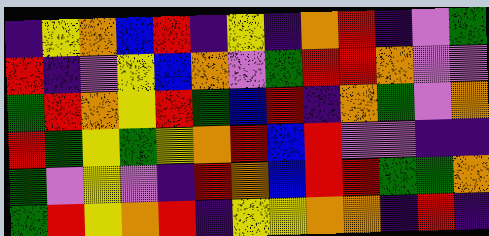[["indigo", "yellow", "orange", "blue", "red", "indigo", "yellow", "indigo", "orange", "red", "indigo", "violet", "green"], ["red", "indigo", "violet", "yellow", "blue", "orange", "violet", "green", "red", "red", "orange", "violet", "violet"], ["green", "red", "orange", "yellow", "red", "green", "blue", "red", "indigo", "orange", "green", "violet", "orange"], ["red", "green", "yellow", "green", "yellow", "orange", "red", "blue", "red", "violet", "violet", "indigo", "indigo"], ["green", "violet", "yellow", "violet", "indigo", "red", "orange", "blue", "red", "red", "green", "green", "orange"], ["green", "red", "yellow", "orange", "red", "indigo", "yellow", "yellow", "orange", "orange", "indigo", "red", "indigo"]]